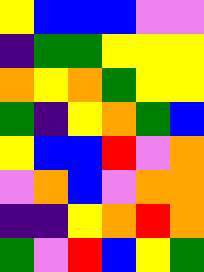[["yellow", "blue", "blue", "blue", "violet", "violet"], ["indigo", "green", "green", "yellow", "yellow", "yellow"], ["orange", "yellow", "orange", "green", "yellow", "yellow"], ["green", "indigo", "yellow", "orange", "green", "blue"], ["yellow", "blue", "blue", "red", "violet", "orange"], ["violet", "orange", "blue", "violet", "orange", "orange"], ["indigo", "indigo", "yellow", "orange", "red", "orange"], ["green", "violet", "red", "blue", "yellow", "green"]]